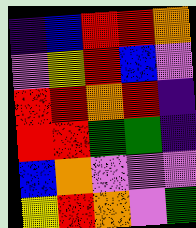[["indigo", "blue", "red", "red", "orange"], ["violet", "yellow", "red", "blue", "violet"], ["red", "red", "orange", "red", "indigo"], ["red", "red", "green", "green", "indigo"], ["blue", "orange", "violet", "violet", "violet"], ["yellow", "red", "orange", "violet", "green"]]